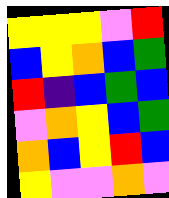[["yellow", "yellow", "yellow", "violet", "red"], ["blue", "yellow", "orange", "blue", "green"], ["red", "indigo", "blue", "green", "blue"], ["violet", "orange", "yellow", "blue", "green"], ["orange", "blue", "yellow", "red", "blue"], ["yellow", "violet", "violet", "orange", "violet"]]